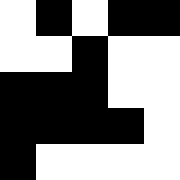[["white", "black", "white", "black", "black"], ["white", "white", "black", "white", "white"], ["black", "black", "black", "white", "white"], ["black", "black", "black", "black", "white"], ["black", "white", "white", "white", "white"]]